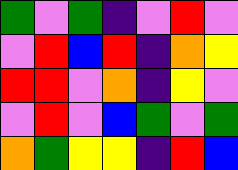[["green", "violet", "green", "indigo", "violet", "red", "violet"], ["violet", "red", "blue", "red", "indigo", "orange", "yellow"], ["red", "red", "violet", "orange", "indigo", "yellow", "violet"], ["violet", "red", "violet", "blue", "green", "violet", "green"], ["orange", "green", "yellow", "yellow", "indigo", "red", "blue"]]